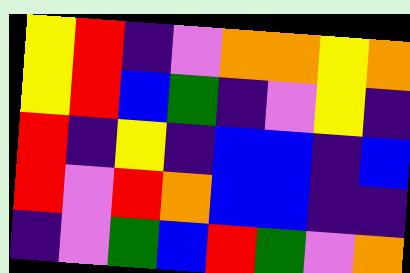[["yellow", "red", "indigo", "violet", "orange", "orange", "yellow", "orange"], ["yellow", "red", "blue", "green", "indigo", "violet", "yellow", "indigo"], ["red", "indigo", "yellow", "indigo", "blue", "blue", "indigo", "blue"], ["red", "violet", "red", "orange", "blue", "blue", "indigo", "indigo"], ["indigo", "violet", "green", "blue", "red", "green", "violet", "orange"]]